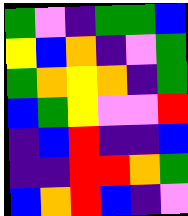[["green", "violet", "indigo", "green", "green", "blue"], ["yellow", "blue", "orange", "indigo", "violet", "green"], ["green", "orange", "yellow", "orange", "indigo", "green"], ["blue", "green", "yellow", "violet", "violet", "red"], ["indigo", "blue", "red", "indigo", "indigo", "blue"], ["indigo", "indigo", "red", "red", "orange", "green"], ["blue", "orange", "red", "blue", "indigo", "violet"]]